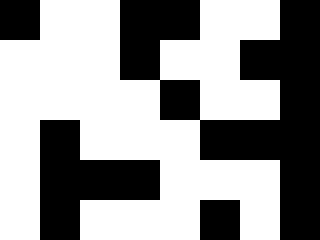[["black", "white", "white", "black", "black", "white", "white", "black"], ["white", "white", "white", "black", "white", "white", "black", "black"], ["white", "white", "white", "white", "black", "white", "white", "black"], ["white", "black", "white", "white", "white", "black", "black", "black"], ["white", "black", "black", "black", "white", "white", "white", "black"], ["white", "black", "white", "white", "white", "black", "white", "black"]]